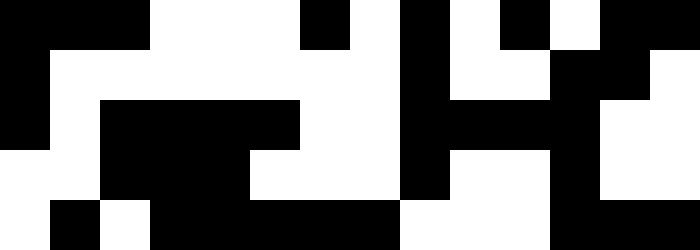[["black", "black", "black", "white", "white", "white", "black", "white", "black", "white", "black", "white", "black", "black"], ["black", "white", "white", "white", "white", "white", "white", "white", "black", "white", "white", "black", "black", "white"], ["black", "white", "black", "black", "black", "black", "white", "white", "black", "black", "black", "black", "white", "white"], ["white", "white", "black", "black", "black", "white", "white", "white", "black", "white", "white", "black", "white", "white"], ["white", "black", "white", "black", "black", "black", "black", "black", "white", "white", "white", "black", "black", "black"]]